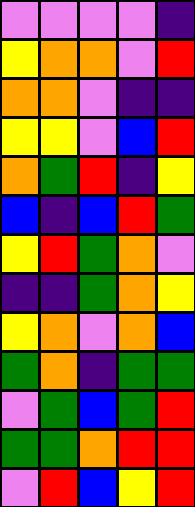[["violet", "violet", "violet", "violet", "indigo"], ["yellow", "orange", "orange", "violet", "red"], ["orange", "orange", "violet", "indigo", "indigo"], ["yellow", "yellow", "violet", "blue", "red"], ["orange", "green", "red", "indigo", "yellow"], ["blue", "indigo", "blue", "red", "green"], ["yellow", "red", "green", "orange", "violet"], ["indigo", "indigo", "green", "orange", "yellow"], ["yellow", "orange", "violet", "orange", "blue"], ["green", "orange", "indigo", "green", "green"], ["violet", "green", "blue", "green", "red"], ["green", "green", "orange", "red", "red"], ["violet", "red", "blue", "yellow", "red"]]